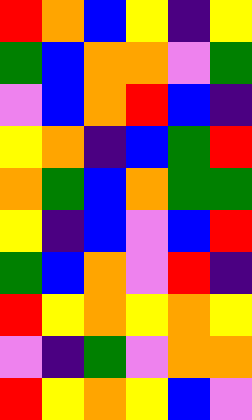[["red", "orange", "blue", "yellow", "indigo", "yellow"], ["green", "blue", "orange", "orange", "violet", "green"], ["violet", "blue", "orange", "red", "blue", "indigo"], ["yellow", "orange", "indigo", "blue", "green", "red"], ["orange", "green", "blue", "orange", "green", "green"], ["yellow", "indigo", "blue", "violet", "blue", "red"], ["green", "blue", "orange", "violet", "red", "indigo"], ["red", "yellow", "orange", "yellow", "orange", "yellow"], ["violet", "indigo", "green", "violet", "orange", "orange"], ["red", "yellow", "orange", "yellow", "blue", "violet"]]